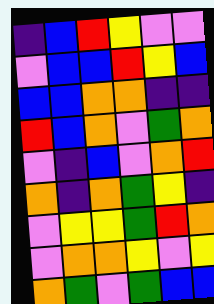[["indigo", "blue", "red", "yellow", "violet", "violet"], ["violet", "blue", "blue", "red", "yellow", "blue"], ["blue", "blue", "orange", "orange", "indigo", "indigo"], ["red", "blue", "orange", "violet", "green", "orange"], ["violet", "indigo", "blue", "violet", "orange", "red"], ["orange", "indigo", "orange", "green", "yellow", "indigo"], ["violet", "yellow", "yellow", "green", "red", "orange"], ["violet", "orange", "orange", "yellow", "violet", "yellow"], ["orange", "green", "violet", "green", "blue", "blue"]]